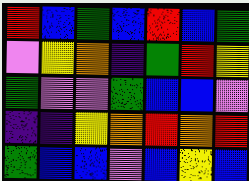[["red", "blue", "green", "blue", "red", "blue", "green"], ["violet", "yellow", "orange", "indigo", "green", "red", "yellow"], ["green", "violet", "violet", "green", "blue", "blue", "violet"], ["indigo", "indigo", "yellow", "orange", "red", "orange", "red"], ["green", "blue", "blue", "violet", "blue", "yellow", "blue"]]